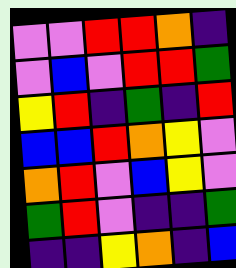[["violet", "violet", "red", "red", "orange", "indigo"], ["violet", "blue", "violet", "red", "red", "green"], ["yellow", "red", "indigo", "green", "indigo", "red"], ["blue", "blue", "red", "orange", "yellow", "violet"], ["orange", "red", "violet", "blue", "yellow", "violet"], ["green", "red", "violet", "indigo", "indigo", "green"], ["indigo", "indigo", "yellow", "orange", "indigo", "blue"]]